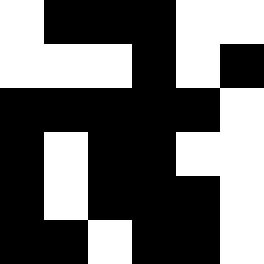[["white", "black", "black", "black", "white", "white"], ["white", "white", "white", "black", "white", "black"], ["black", "black", "black", "black", "black", "white"], ["black", "white", "black", "black", "white", "white"], ["black", "white", "black", "black", "black", "white"], ["black", "black", "white", "black", "black", "white"]]